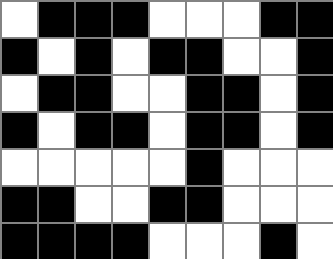[["white", "black", "black", "black", "white", "white", "white", "black", "black"], ["black", "white", "black", "white", "black", "black", "white", "white", "black"], ["white", "black", "black", "white", "white", "black", "black", "white", "black"], ["black", "white", "black", "black", "white", "black", "black", "white", "black"], ["white", "white", "white", "white", "white", "black", "white", "white", "white"], ["black", "black", "white", "white", "black", "black", "white", "white", "white"], ["black", "black", "black", "black", "white", "white", "white", "black", "white"]]